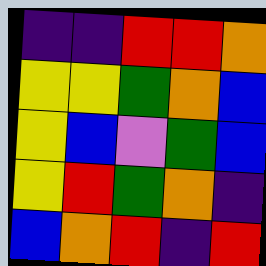[["indigo", "indigo", "red", "red", "orange"], ["yellow", "yellow", "green", "orange", "blue"], ["yellow", "blue", "violet", "green", "blue"], ["yellow", "red", "green", "orange", "indigo"], ["blue", "orange", "red", "indigo", "red"]]